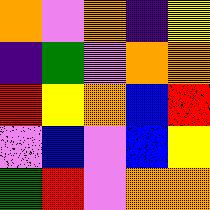[["orange", "violet", "orange", "indigo", "yellow"], ["indigo", "green", "violet", "orange", "orange"], ["red", "yellow", "orange", "blue", "red"], ["violet", "blue", "violet", "blue", "yellow"], ["green", "red", "violet", "orange", "orange"]]